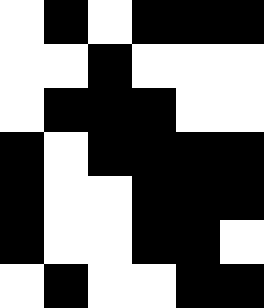[["white", "black", "white", "black", "black", "black"], ["white", "white", "black", "white", "white", "white"], ["white", "black", "black", "black", "white", "white"], ["black", "white", "black", "black", "black", "black"], ["black", "white", "white", "black", "black", "black"], ["black", "white", "white", "black", "black", "white"], ["white", "black", "white", "white", "black", "black"]]